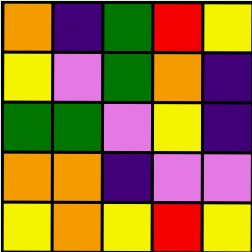[["orange", "indigo", "green", "red", "yellow"], ["yellow", "violet", "green", "orange", "indigo"], ["green", "green", "violet", "yellow", "indigo"], ["orange", "orange", "indigo", "violet", "violet"], ["yellow", "orange", "yellow", "red", "yellow"]]